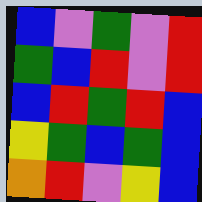[["blue", "violet", "green", "violet", "red"], ["green", "blue", "red", "violet", "red"], ["blue", "red", "green", "red", "blue"], ["yellow", "green", "blue", "green", "blue"], ["orange", "red", "violet", "yellow", "blue"]]